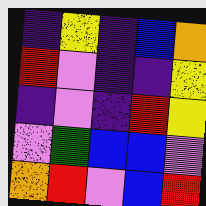[["indigo", "yellow", "indigo", "blue", "orange"], ["red", "violet", "indigo", "indigo", "yellow"], ["indigo", "violet", "indigo", "red", "yellow"], ["violet", "green", "blue", "blue", "violet"], ["orange", "red", "violet", "blue", "red"]]